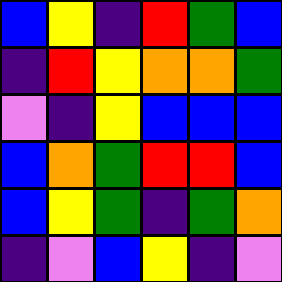[["blue", "yellow", "indigo", "red", "green", "blue"], ["indigo", "red", "yellow", "orange", "orange", "green"], ["violet", "indigo", "yellow", "blue", "blue", "blue"], ["blue", "orange", "green", "red", "red", "blue"], ["blue", "yellow", "green", "indigo", "green", "orange"], ["indigo", "violet", "blue", "yellow", "indigo", "violet"]]